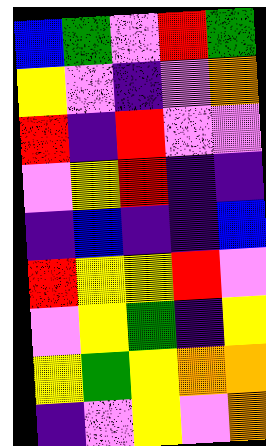[["blue", "green", "violet", "red", "green"], ["yellow", "violet", "indigo", "violet", "orange"], ["red", "indigo", "red", "violet", "violet"], ["violet", "yellow", "red", "indigo", "indigo"], ["indigo", "blue", "indigo", "indigo", "blue"], ["red", "yellow", "yellow", "red", "violet"], ["violet", "yellow", "green", "indigo", "yellow"], ["yellow", "green", "yellow", "orange", "orange"], ["indigo", "violet", "yellow", "violet", "orange"]]